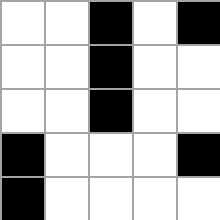[["white", "white", "black", "white", "black"], ["white", "white", "black", "white", "white"], ["white", "white", "black", "white", "white"], ["black", "white", "white", "white", "black"], ["black", "white", "white", "white", "white"]]